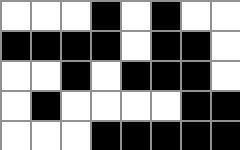[["white", "white", "white", "black", "white", "black", "white", "white"], ["black", "black", "black", "black", "white", "black", "black", "white"], ["white", "white", "black", "white", "black", "black", "black", "white"], ["white", "black", "white", "white", "white", "white", "black", "black"], ["white", "white", "white", "black", "black", "black", "black", "black"]]